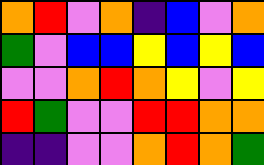[["orange", "red", "violet", "orange", "indigo", "blue", "violet", "orange"], ["green", "violet", "blue", "blue", "yellow", "blue", "yellow", "blue"], ["violet", "violet", "orange", "red", "orange", "yellow", "violet", "yellow"], ["red", "green", "violet", "violet", "red", "red", "orange", "orange"], ["indigo", "indigo", "violet", "violet", "orange", "red", "orange", "green"]]